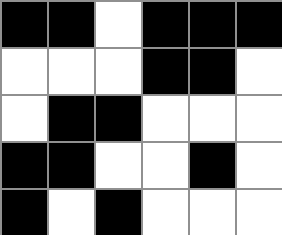[["black", "black", "white", "black", "black", "black"], ["white", "white", "white", "black", "black", "white"], ["white", "black", "black", "white", "white", "white"], ["black", "black", "white", "white", "black", "white"], ["black", "white", "black", "white", "white", "white"]]